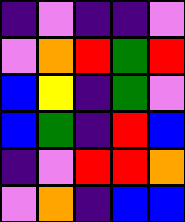[["indigo", "violet", "indigo", "indigo", "violet"], ["violet", "orange", "red", "green", "red"], ["blue", "yellow", "indigo", "green", "violet"], ["blue", "green", "indigo", "red", "blue"], ["indigo", "violet", "red", "red", "orange"], ["violet", "orange", "indigo", "blue", "blue"]]